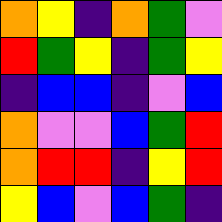[["orange", "yellow", "indigo", "orange", "green", "violet"], ["red", "green", "yellow", "indigo", "green", "yellow"], ["indigo", "blue", "blue", "indigo", "violet", "blue"], ["orange", "violet", "violet", "blue", "green", "red"], ["orange", "red", "red", "indigo", "yellow", "red"], ["yellow", "blue", "violet", "blue", "green", "indigo"]]